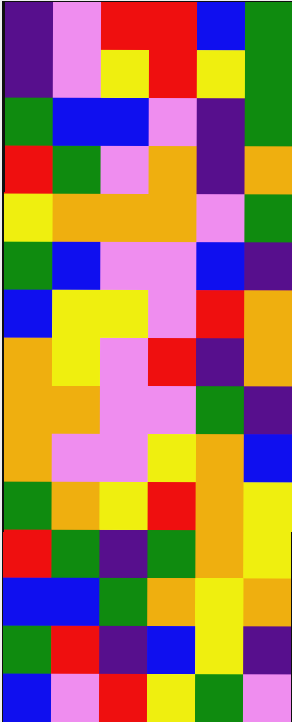[["indigo", "violet", "red", "red", "blue", "green"], ["indigo", "violet", "yellow", "red", "yellow", "green"], ["green", "blue", "blue", "violet", "indigo", "green"], ["red", "green", "violet", "orange", "indigo", "orange"], ["yellow", "orange", "orange", "orange", "violet", "green"], ["green", "blue", "violet", "violet", "blue", "indigo"], ["blue", "yellow", "yellow", "violet", "red", "orange"], ["orange", "yellow", "violet", "red", "indigo", "orange"], ["orange", "orange", "violet", "violet", "green", "indigo"], ["orange", "violet", "violet", "yellow", "orange", "blue"], ["green", "orange", "yellow", "red", "orange", "yellow"], ["red", "green", "indigo", "green", "orange", "yellow"], ["blue", "blue", "green", "orange", "yellow", "orange"], ["green", "red", "indigo", "blue", "yellow", "indigo"], ["blue", "violet", "red", "yellow", "green", "violet"]]